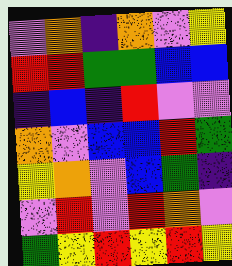[["violet", "orange", "indigo", "orange", "violet", "yellow"], ["red", "red", "green", "green", "blue", "blue"], ["indigo", "blue", "indigo", "red", "violet", "violet"], ["orange", "violet", "blue", "blue", "red", "green"], ["yellow", "orange", "violet", "blue", "green", "indigo"], ["violet", "red", "violet", "red", "orange", "violet"], ["green", "yellow", "red", "yellow", "red", "yellow"]]